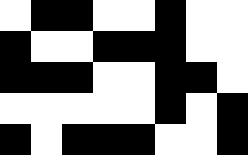[["white", "black", "black", "white", "white", "black", "white", "white"], ["black", "white", "white", "black", "black", "black", "white", "white"], ["black", "black", "black", "white", "white", "black", "black", "white"], ["white", "white", "white", "white", "white", "black", "white", "black"], ["black", "white", "black", "black", "black", "white", "white", "black"]]